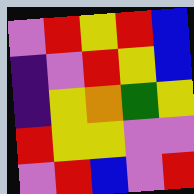[["violet", "red", "yellow", "red", "blue"], ["indigo", "violet", "red", "yellow", "blue"], ["indigo", "yellow", "orange", "green", "yellow"], ["red", "yellow", "yellow", "violet", "violet"], ["violet", "red", "blue", "violet", "red"]]